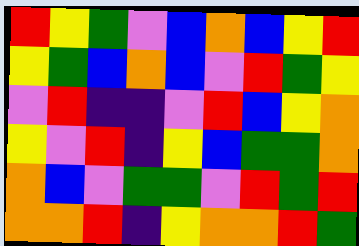[["red", "yellow", "green", "violet", "blue", "orange", "blue", "yellow", "red"], ["yellow", "green", "blue", "orange", "blue", "violet", "red", "green", "yellow"], ["violet", "red", "indigo", "indigo", "violet", "red", "blue", "yellow", "orange"], ["yellow", "violet", "red", "indigo", "yellow", "blue", "green", "green", "orange"], ["orange", "blue", "violet", "green", "green", "violet", "red", "green", "red"], ["orange", "orange", "red", "indigo", "yellow", "orange", "orange", "red", "green"]]